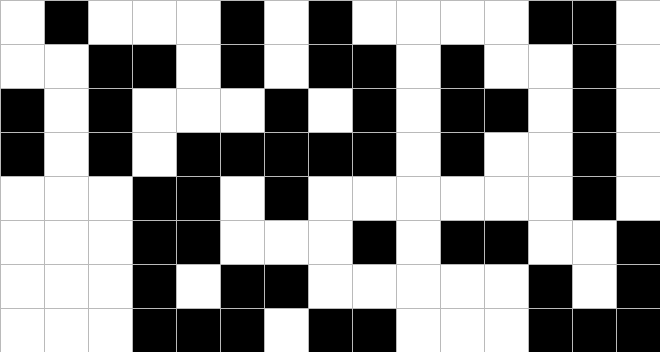[["white", "black", "white", "white", "white", "black", "white", "black", "white", "white", "white", "white", "black", "black", "white"], ["white", "white", "black", "black", "white", "black", "white", "black", "black", "white", "black", "white", "white", "black", "white"], ["black", "white", "black", "white", "white", "white", "black", "white", "black", "white", "black", "black", "white", "black", "white"], ["black", "white", "black", "white", "black", "black", "black", "black", "black", "white", "black", "white", "white", "black", "white"], ["white", "white", "white", "black", "black", "white", "black", "white", "white", "white", "white", "white", "white", "black", "white"], ["white", "white", "white", "black", "black", "white", "white", "white", "black", "white", "black", "black", "white", "white", "black"], ["white", "white", "white", "black", "white", "black", "black", "white", "white", "white", "white", "white", "black", "white", "black"], ["white", "white", "white", "black", "black", "black", "white", "black", "black", "white", "white", "white", "black", "black", "black"]]